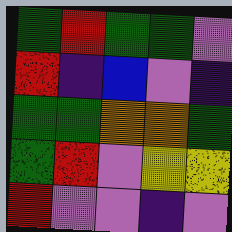[["green", "red", "green", "green", "violet"], ["red", "indigo", "blue", "violet", "indigo"], ["green", "green", "orange", "orange", "green"], ["green", "red", "violet", "yellow", "yellow"], ["red", "violet", "violet", "indigo", "violet"]]